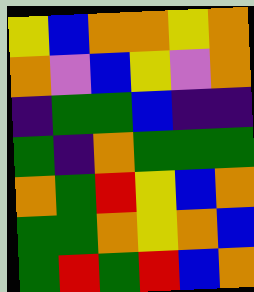[["yellow", "blue", "orange", "orange", "yellow", "orange"], ["orange", "violet", "blue", "yellow", "violet", "orange"], ["indigo", "green", "green", "blue", "indigo", "indigo"], ["green", "indigo", "orange", "green", "green", "green"], ["orange", "green", "red", "yellow", "blue", "orange"], ["green", "green", "orange", "yellow", "orange", "blue"], ["green", "red", "green", "red", "blue", "orange"]]